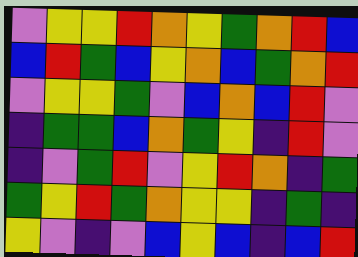[["violet", "yellow", "yellow", "red", "orange", "yellow", "green", "orange", "red", "blue"], ["blue", "red", "green", "blue", "yellow", "orange", "blue", "green", "orange", "red"], ["violet", "yellow", "yellow", "green", "violet", "blue", "orange", "blue", "red", "violet"], ["indigo", "green", "green", "blue", "orange", "green", "yellow", "indigo", "red", "violet"], ["indigo", "violet", "green", "red", "violet", "yellow", "red", "orange", "indigo", "green"], ["green", "yellow", "red", "green", "orange", "yellow", "yellow", "indigo", "green", "indigo"], ["yellow", "violet", "indigo", "violet", "blue", "yellow", "blue", "indigo", "blue", "red"]]